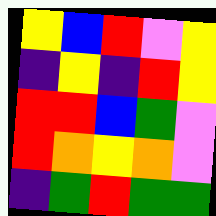[["yellow", "blue", "red", "violet", "yellow"], ["indigo", "yellow", "indigo", "red", "yellow"], ["red", "red", "blue", "green", "violet"], ["red", "orange", "yellow", "orange", "violet"], ["indigo", "green", "red", "green", "green"]]